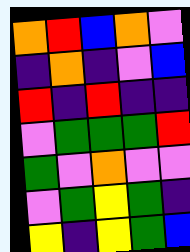[["orange", "red", "blue", "orange", "violet"], ["indigo", "orange", "indigo", "violet", "blue"], ["red", "indigo", "red", "indigo", "indigo"], ["violet", "green", "green", "green", "red"], ["green", "violet", "orange", "violet", "violet"], ["violet", "green", "yellow", "green", "indigo"], ["yellow", "indigo", "yellow", "green", "blue"]]